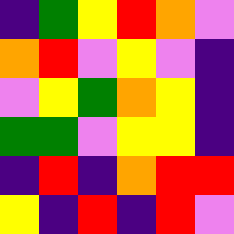[["indigo", "green", "yellow", "red", "orange", "violet"], ["orange", "red", "violet", "yellow", "violet", "indigo"], ["violet", "yellow", "green", "orange", "yellow", "indigo"], ["green", "green", "violet", "yellow", "yellow", "indigo"], ["indigo", "red", "indigo", "orange", "red", "red"], ["yellow", "indigo", "red", "indigo", "red", "violet"]]